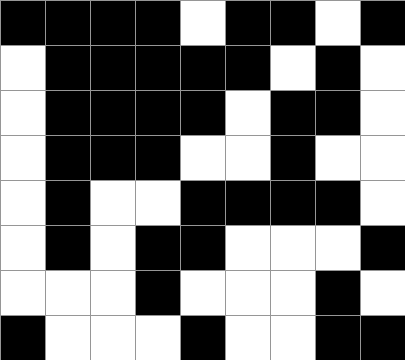[["black", "black", "black", "black", "white", "black", "black", "white", "black"], ["white", "black", "black", "black", "black", "black", "white", "black", "white"], ["white", "black", "black", "black", "black", "white", "black", "black", "white"], ["white", "black", "black", "black", "white", "white", "black", "white", "white"], ["white", "black", "white", "white", "black", "black", "black", "black", "white"], ["white", "black", "white", "black", "black", "white", "white", "white", "black"], ["white", "white", "white", "black", "white", "white", "white", "black", "white"], ["black", "white", "white", "white", "black", "white", "white", "black", "black"]]